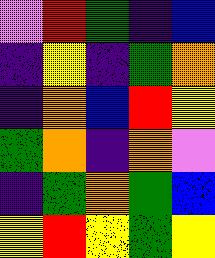[["violet", "red", "green", "indigo", "blue"], ["indigo", "yellow", "indigo", "green", "orange"], ["indigo", "orange", "blue", "red", "yellow"], ["green", "orange", "indigo", "orange", "violet"], ["indigo", "green", "orange", "green", "blue"], ["yellow", "red", "yellow", "green", "yellow"]]